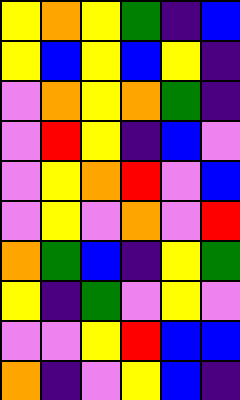[["yellow", "orange", "yellow", "green", "indigo", "blue"], ["yellow", "blue", "yellow", "blue", "yellow", "indigo"], ["violet", "orange", "yellow", "orange", "green", "indigo"], ["violet", "red", "yellow", "indigo", "blue", "violet"], ["violet", "yellow", "orange", "red", "violet", "blue"], ["violet", "yellow", "violet", "orange", "violet", "red"], ["orange", "green", "blue", "indigo", "yellow", "green"], ["yellow", "indigo", "green", "violet", "yellow", "violet"], ["violet", "violet", "yellow", "red", "blue", "blue"], ["orange", "indigo", "violet", "yellow", "blue", "indigo"]]